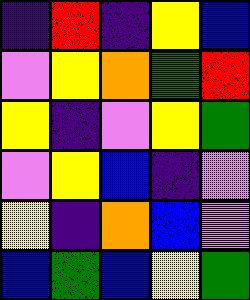[["indigo", "red", "indigo", "yellow", "blue"], ["violet", "yellow", "orange", "green", "red"], ["yellow", "indigo", "violet", "yellow", "green"], ["violet", "yellow", "blue", "indigo", "violet"], ["yellow", "indigo", "orange", "blue", "violet"], ["blue", "green", "blue", "yellow", "green"]]